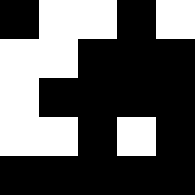[["black", "white", "white", "black", "white"], ["white", "white", "black", "black", "black"], ["white", "black", "black", "black", "black"], ["white", "white", "black", "white", "black"], ["black", "black", "black", "black", "black"]]